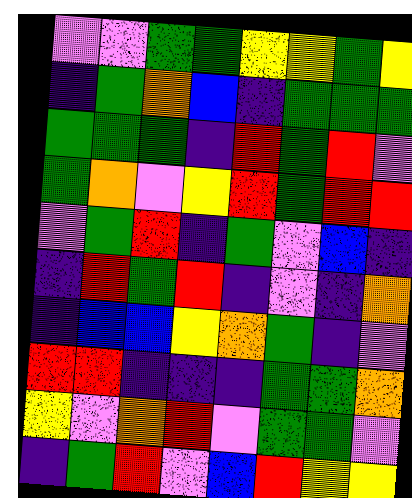[["violet", "violet", "green", "green", "yellow", "yellow", "green", "yellow"], ["indigo", "green", "orange", "blue", "indigo", "green", "green", "green"], ["green", "green", "green", "indigo", "red", "green", "red", "violet"], ["green", "orange", "violet", "yellow", "red", "green", "red", "red"], ["violet", "green", "red", "indigo", "green", "violet", "blue", "indigo"], ["indigo", "red", "green", "red", "indigo", "violet", "indigo", "orange"], ["indigo", "blue", "blue", "yellow", "orange", "green", "indigo", "violet"], ["red", "red", "indigo", "indigo", "indigo", "green", "green", "orange"], ["yellow", "violet", "orange", "red", "violet", "green", "green", "violet"], ["indigo", "green", "red", "violet", "blue", "red", "yellow", "yellow"]]